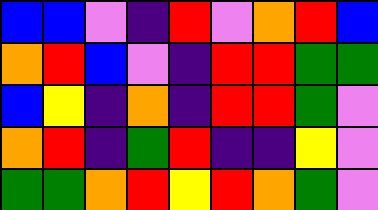[["blue", "blue", "violet", "indigo", "red", "violet", "orange", "red", "blue"], ["orange", "red", "blue", "violet", "indigo", "red", "red", "green", "green"], ["blue", "yellow", "indigo", "orange", "indigo", "red", "red", "green", "violet"], ["orange", "red", "indigo", "green", "red", "indigo", "indigo", "yellow", "violet"], ["green", "green", "orange", "red", "yellow", "red", "orange", "green", "violet"]]